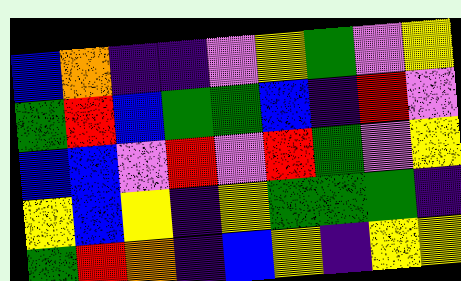[["blue", "orange", "indigo", "indigo", "violet", "yellow", "green", "violet", "yellow"], ["green", "red", "blue", "green", "green", "blue", "indigo", "red", "violet"], ["blue", "blue", "violet", "red", "violet", "red", "green", "violet", "yellow"], ["yellow", "blue", "yellow", "indigo", "yellow", "green", "green", "green", "indigo"], ["green", "red", "orange", "indigo", "blue", "yellow", "indigo", "yellow", "yellow"]]